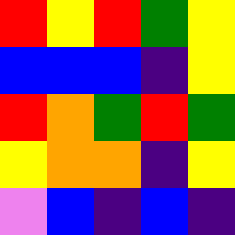[["red", "yellow", "red", "green", "yellow"], ["blue", "blue", "blue", "indigo", "yellow"], ["red", "orange", "green", "red", "green"], ["yellow", "orange", "orange", "indigo", "yellow"], ["violet", "blue", "indigo", "blue", "indigo"]]